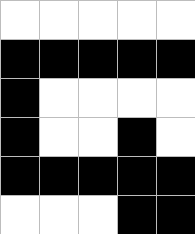[["white", "white", "white", "white", "white"], ["black", "black", "black", "black", "black"], ["black", "white", "white", "white", "white"], ["black", "white", "white", "black", "white"], ["black", "black", "black", "black", "black"], ["white", "white", "white", "black", "black"]]